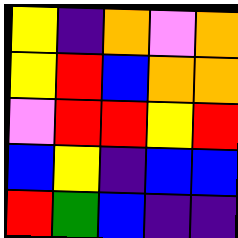[["yellow", "indigo", "orange", "violet", "orange"], ["yellow", "red", "blue", "orange", "orange"], ["violet", "red", "red", "yellow", "red"], ["blue", "yellow", "indigo", "blue", "blue"], ["red", "green", "blue", "indigo", "indigo"]]